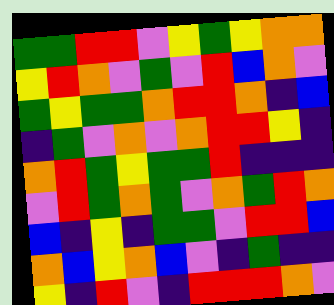[["green", "green", "red", "red", "violet", "yellow", "green", "yellow", "orange", "orange"], ["yellow", "red", "orange", "violet", "green", "violet", "red", "blue", "orange", "violet"], ["green", "yellow", "green", "green", "orange", "red", "red", "orange", "indigo", "blue"], ["indigo", "green", "violet", "orange", "violet", "orange", "red", "red", "yellow", "indigo"], ["orange", "red", "green", "yellow", "green", "green", "red", "indigo", "indigo", "indigo"], ["violet", "red", "green", "orange", "green", "violet", "orange", "green", "red", "orange"], ["blue", "indigo", "yellow", "indigo", "green", "green", "violet", "red", "red", "blue"], ["orange", "blue", "yellow", "orange", "blue", "violet", "indigo", "green", "indigo", "indigo"], ["yellow", "indigo", "red", "violet", "indigo", "red", "red", "red", "orange", "violet"]]